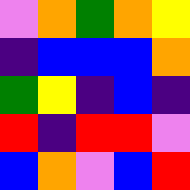[["violet", "orange", "green", "orange", "yellow"], ["indigo", "blue", "blue", "blue", "orange"], ["green", "yellow", "indigo", "blue", "indigo"], ["red", "indigo", "red", "red", "violet"], ["blue", "orange", "violet", "blue", "red"]]